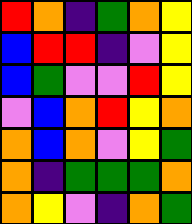[["red", "orange", "indigo", "green", "orange", "yellow"], ["blue", "red", "red", "indigo", "violet", "yellow"], ["blue", "green", "violet", "violet", "red", "yellow"], ["violet", "blue", "orange", "red", "yellow", "orange"], ["orange", "blue", "orange", "violet", "yellow", "green"], ["orange", "indigo", "green", "green", "green", "orange"], ["orange", "yellow", "violet", "indigo", "orange", "green"]]